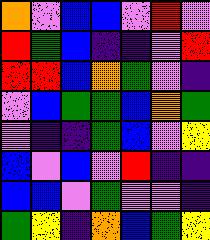[["orange", "violet", "blue", "blue", "violet", "red", "violet"], ["red", "green", "blue", "indigo", "indigo", "violet", "red"], ["red", "red", "blue", "orange", "green", "violet", "indigo"], ["violet", "blue", "green", "green", "blue", "orange", "green"], ["violet", "indigo", "indigo", "green", "blue", "violet", "yellow"], ["blue", "violet", "blue", "violet", "red", "indigo", "indigo"], ["blue", "blue", "violet", "green", "violet", "violet", "indigo"], ["green", "yellow", "indigo", "orange", "blue", "green", "yellow"]]